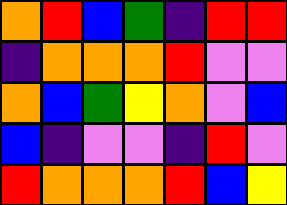[["orange", "red", "blue", "green", "indigo", "red", "red"], ["indigo", "orange", "orange", "orange", "red", "violet", "violet"], ["orange", "blue", "green", "yellow", "orange", "violet", "blue"], ["blue", "indigo", "violet", "violet", "indigo", "red", "violet"], ["red", "orange", "orange", "orange", "red", "blue", "yellow"]]